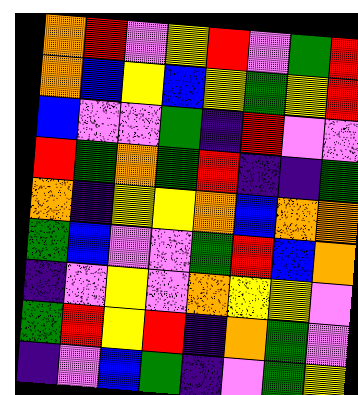[["orange", "red", "violet", "yellow", "red", "violet", "green", "red"], ["orange", "blue", "yellow", "blue", "yellow", "green", "yellow", "red"], ["blue", "violet", "violet", "green", "indigo", "red", "violet", "violet"], ["red", "green", "orange", "green", "red", "indigo", "indigo", "green"], ["orange", "indigo", "yellow", "yellow", "orange", "blue", "orange", "orange"], ["green", "blue", "violet", "violet", "green", "red", "blue", "orange"], ["indigo", "violet", "yellow", "violet", "orange", "yellow", "yellow", "violet"], ["green", "red", "yellow", "red", "indigo", "orange", "green", "violet"], ["indigo", "violet", "blue", "green", "indigo", "violet", "green", "yellow"]]